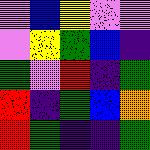[["violet", "blue", "yellow", "violet", "violet"], ["violet", "yellow", "green", "blue", "indigo"], ["green", "violet", "red", "indigo", "green"], ["red", "indigo", "green", "blue", "orange"], ["red", "green", "indigo", "indigo", "green"]]